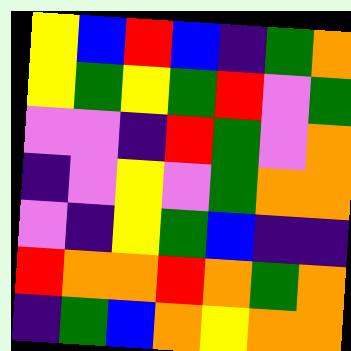[["yellow", "blue", "red", "blue", "indigo", "green", "orange"], ["yellow", "green", "yellow", "green", "red", "violet", "green"], ["violet", "violet", "indigo", "red", "green", "violet", "orange"], ["indigo", "violet", "yellow", "violet", "green", "orange", "orange"], ["violet", "indigo", "yellow", "green", "blue", "indigo", "indigo"], ["red", "orange", "orange", "red", "orange", "green", "orange"], ["indigo", "green", "blue", "orange", "yellow", "orange", "orange"]]